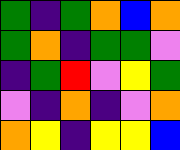[["green", "indigo", "green", "orange", "blue", "orange"], ["green", "orange", "indigo", "green", "green", "violet"], ["indigo", "green", "red", "violet", "yellow", "green"], ["violet", "indigo", "orange", "indigo", "violet", "orange"], ["orange", "yellow", "indigo", "yellow", "yellow", "blue"]]